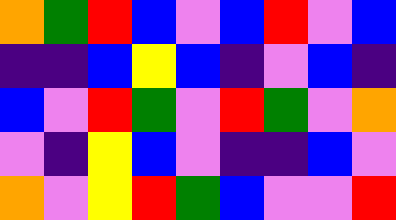[["orange", "green", "red", "blue", "violet", "blue", "red", "violet", "blue"], ["indigo", "indigo", "blue", "yellow", "blue", "indigo", "violet", "blue", "indigo"], ["blue", "violet", "red", "green", "violet", "red", "green", "violet", "orange"], ["violet", "indigo", "yellow", "blue", "violet", "indigo", "indigo", "blue", "violet"], ["orange", "violet", "yellow", "red", "green", "blue", "violet", "violet", "red"]]